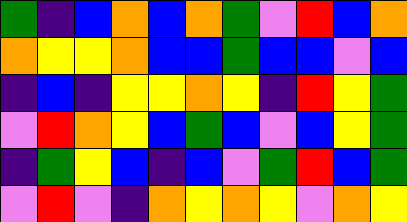[["green", "indigo", "blue", "orange", "blue", "orange", "green", "violet", "red", "blue", "orange"], ["orange", "yellow", "yellow", "orange", "blue", "blue", "green", "blue", "blue", "violet", "blue"], ["indigo", "blue", "indigo", "yellow", "yellow", "orange", "yellow", "indigo", "red", "yellow", "green"], ["violet", "red", "orange", "yellow", "blue", "green", "blue", "violet", "blue", "yellow", "green"], ["indigo", "green", "yellow", "blue", "indigo", "blue", "violet", "green", "red", "blue", "green"], ["violet", "red", "violet", "indigo", "orange", "yellow", "orange", "yellow", "violet", "orange", "yellow"]]